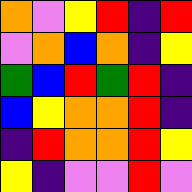[["orange", "violet", "yellow", "red", "indigo", "red"], ["violet", "orange", "blue", "orange", "indigo", "yellow"], ["green", "blue", "red", "green", "red", "indigo"], ["blue", "yellow", "orange", "orange", "red", "indigo"], ["indigo", "red", "orange", "orange", "red", "yellow"], ["yellow", "indigo", "violet", "violet", "red", "violet"]]